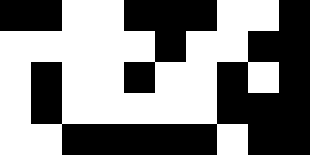[["black", "black", "white", "white", "black", "black", "black", "white", "white", "black"], ["white", "white", "white", "white", "white", "black", "white", "white", "black", "black"], ["white", "black", "white", "white", "black", "white", "white", "black", "white", "black"], ["white", "black", "white", "white", "white", "white", "white", "black", "black", "black"], ["white", "white", "black", "black", "black", "black", "black", "white", "black", "black"]]